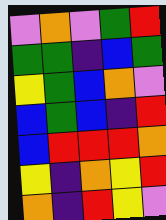[["violet", "orange", "violet", "green", "red"], ["green", "green", "indigo", "blue", "green"], ["yellow", "green", "blue", "orange", "violet"], ["blue", "green", "blue", "indigo", "red"], ["blue", "red", "red", "red", "orange"], ["yellow", "indigo", "orange", "yellow", "red"], ["orange", "indigo", "red", "yellow", "violet"]]